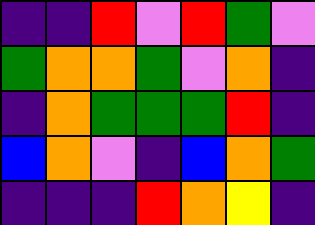[["indigo", "indigo", "red", "violet", "red", "green", "violet"], ["green", "orange", "orange", "green", "violet", "orange", "indigo"], ["indigo", "orange", "green", "green", "green", "red", "indigo"], ["blue", "orange", "violet", "indigo", "blue", "orange", "green"], ["indigo", "indigo", "indigo", "red", "orange", "yellow", "indigo"]]